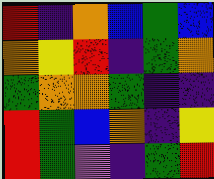[["red", "indigo", "orange", "blue", "green", "blue"], ["orange", "yellow", "red", "indigo", "green", "orange"], ["green", "orange", "orange", "green", "indigo", "indigo"], ["red", "green", "blue", "orange", "indigo", "yellow"], ["red", "green", "violet", "indigo", "green", "red"]]